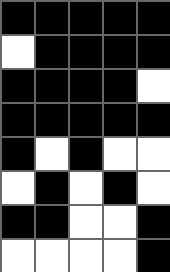[["black", "black", "black", "black", "black"], ["white", "black", "black", "black", "black"], ["black", "black", "black", "black", "white"], ["black", "black", "black", "black", "black"], ["black", "white", "black", "white", "white"], ["white", "black", "white", "black", "white"], ["black", "black", "white", "white", "black"], ["white", "white", "white", "white", "black"]]